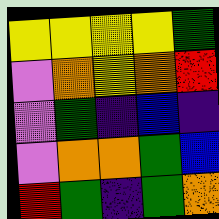[["yellow", "yellow", "yellow", "yellow", "green"], ["violet", "orange", "yellow", "orange", "red"], ["violet", "green", "indigo", "blue", "indigo"], ["violet", "orange", "orange", "green", "blue"], ["red", "green", "indigo", "green", "orange"]]